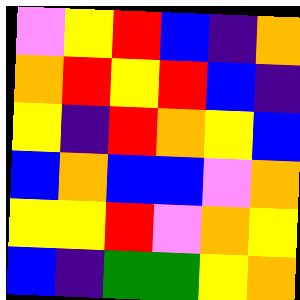[["violet", "yellow", "red", "blue", "indigo", "orange"], ["orange", "red", "yellow", "red", "blue", "indigo"], ["yellow", "indigo", "red", "orange", "yellow", "blue"], ["blue", "orange", "blue", "blue", "violet", "orange"], ["yellow", "yellow", "red", "violet", "orange", "yellow"], ["blue", "indigo", "green", "green", "yellow", "orange"]]